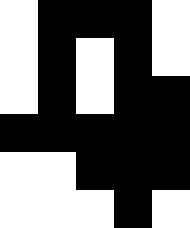[["white", "black", "black", "black", "white"], ["white", "black", "white", "black", "white"], ["white", "black", "white", "black", "black"], ["black", "black", "black", "black", "black"], ["white", "white", "black", "black", "black"], ["white", "white", "white", "black", "white"]]